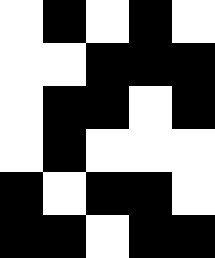[["white", "black", "white", "black", "white"], ["white", "white", "black", "black", "black"], ["white", "black", "black", "white", "black"], ["white", "black", "white", "white", "white"], ["black", "white", "black", "black", "white"], ["black", "black", "white", "black", "black"]]